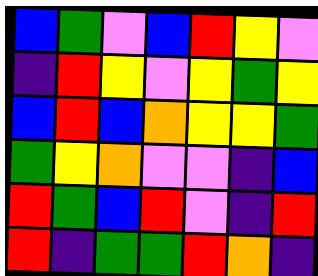[["blue", "green", "violet", "blue", "red", "yellow", "violet"], ["indigo", "red", "yellow", "violet", "yellow", "green", "yellow"], ["blue", "red", "blue", "orange", "yellow", "yellow", "green"], ["green", "yellow", "orange", "violet", "violet", "indigo", "blue"], ["red", "green", "blue", "red", "violet", "indigo", "red"], ["red", "indigo", "green", "green", "red", "orange", "indigo"]]